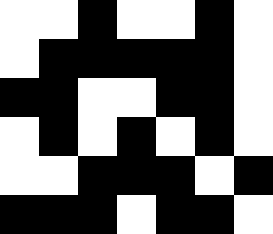[["white", "white", "black", "white", "white", "black", "white"], ["white", "black", "black", "black", "black", "black", "white"], ["black", "black", "white", "white", "black", "black", "white"], ["white", "black", "white", "black", "white", "black", "white"], ["white", "white", "black", "black", "black", "white", "black"], ["black", "black", "black", "white", "black", "black", "white"]]